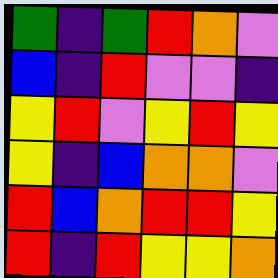[["green", "indigo", "green", "red", "orange", "violet"], ["blue", "indigo", "red", "violet", "violet", "indigo"], ["yellow", "red", "violet", "yellow", "red", "yellow"], ["yellow", "indigo", "blue", "orange", "orange", "violet"], ["red", "blue", "orange", "red", "red", "yellow"], ["red", "indigo", "red", "yellow", "yellow", "orange"]]